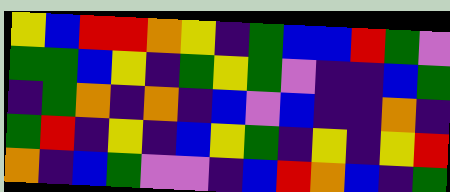[["yellow", "blue", "red", "red", "orange", "yellow", "indigo", "green", "blue", "blue", "red", "green", "violet"], ["green", "green", "blue", "yellow", "indigo", "green", "yellow", "green", "violet", "indigo", "indigo", "blue", "green"], ["indigo", "green", "orange", "indigo", "orange", "indigo", "blue", "violet", "blue", "indigo", "indigo", "orange", "indigo"], ["green", "red", "indigo", "yellow", "indigo", "blue", "yellow", "green", "indigo", "yellow", "indigo", "yellow", "red"], ["orange", "indigo", "blue", "green", "violet", "violet", "indigo", "blue", "red", "orange", "blue", "indigo", "green"]]